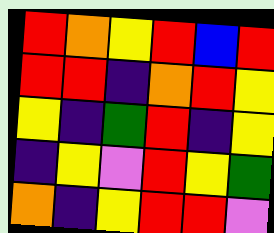[["red", "orange", "yellow", "red", "blue", "red"], ["red", "red", "indigo", "orange", "red", "yellow"], ["yellow", "indigo", "green", "red", "indigo", "yellow"], ["indigo", "yellow", "violet", "red", "yellow", "green"], ["orange", "indigo", "yellow", "red", "red", "violet"]]